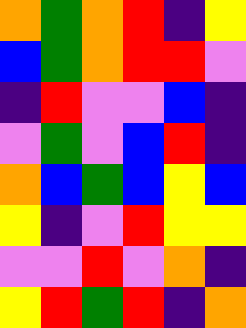[["orange", "green", "orange", "red", "indigo", "yellow"], ["blue", "green", "orange", "red", "red", "violet"], ["indigo", "red", "violet", "violet", "blue", "indigo"], ["violet", "green", "violet", "blue", "red", "indigo"], ["orange", "blue", "green", "blue", "yellow", "blue"], ["yellow", "indigo", "violet", "red", "yellow", "yellow"], ["violet", "violet", "red", "violet", "orange", "indigo"], ["yellow", "red", "green", "red", "indigo", "orange"]]